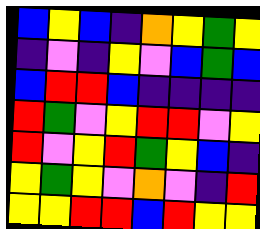[["blue", "yellow", "blue", "indigo", "orange", "yellow", "green", "yellow"], ["indigo", "violet", "indigo", "yellow", "violet", "blue", "green", "blue"], ["blue", "red", "red", "blue", "indigo", "indigo", "indigo", "indigo"], ["red", "green", "violet", "yellow", "red", "red", "violet", "yellow"], ["red", "violet", "yellow", "red", "green", "yellow", "blue", "indigo"], ["yellow", "green", "yellow", "violet", "orange", "violet", "indigo", "red"], ["yellow", "yellow", "red", "red", "blue", "red", "yellow", "yellow"]]